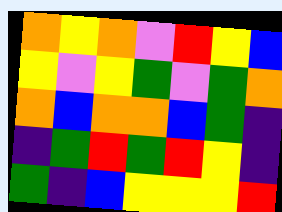[["orange", "yellow", "orange", "violet", "red", "yellow", "blue"], ["yellow", "violet", "yellow", "green", "violet", "green", "orange"], ["orange", "blue", "orange", "orange", "blue", "green", "indigo"], ["indigo", "green", "red", "green", "red", "yellow", "indigo"], ["green", "indigo", "blue", "yellow", "yellow", "yellow", "red"]]